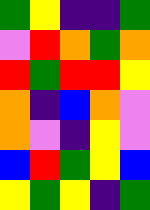[["green", "yellow", "indigo", "indigo", "green"], ["violet", "red", "orange", "green", "orange"], ["red", "green", "red", "red", "yellow"], ["orange", "indigo", "blue", "orange", "violet"], ["orange", "violet", "indigo", "yellow", "violet"], ["blue", "red", "green", "yellow", "blue"], ["yellow", "green", "yellow", "indigo", "green"]]